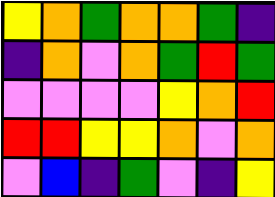[["yellow", "orange", "green", "orange", "orange", "green", "indigo"], ["indigo", "orange", "violet", "orange", "green", "red", "green"], ["violet", "violet", "violet", "violet", "yellow", "orange", "red"], ["red", "red", "yellow", "yellow", "orange", "violet", "orange"], ["violet", "blue", "indigo", "green", "violet", "indigo", "yellow"]]